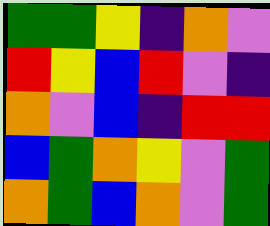[["green", "green", "yellow", "indigo", "orange", "violet"], ["red", "yellow", "blue", "red", "violet", "indigo"], ["orange", "violet", "blue", "indigo", "red", "red"], ["blue", "green", "orange", "yellow", "violet", "green"], ["orange", "green", "blue", "orange", "violet", "green"]]